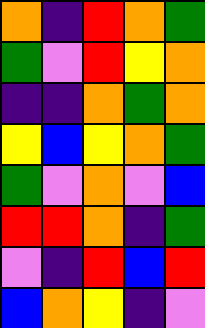[["orange", "indigo", "red", "orange", "green"], ["green", "violet", "red", "yellow", "orange"], ["indigo", "indigo", "orange", "green", "orange"], ["yellow", "blue", "yellow", "orange", "green"], ["green", "violet", "orange", "violet", "blue"], ["red", "red", "orange", "indigo", "green"], ["violet", "indigo", "red", "blue", "red"], ["blue", "orange", "yellow", "indigo", "violet"]]